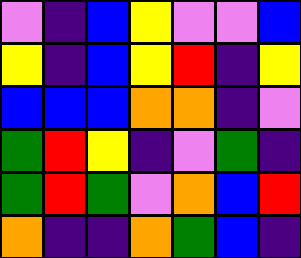[["violet", "indigo", "blue", "yellow", "violet", "violet", "blue"], ["yellow", "indigo", "blue", "yellow", "red", "indigo", "yellow"], ["blue", "blue", "blue", "orange", "orange", "indigo", "violet"], ["green", "red", "yellow", "indigo", "violet", "green", "indigo"], ["green", "red", "green", "violet", "orange", "blue", "red"], ["orange", "indigo", "indigo", "orange", "green", "blue", "indigo"]]